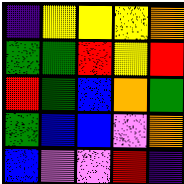[["indigo", "yellow", "yellow", "yellow", "orange"], ["green", "green", "red", "yellow", "red"], ["red", "green", "blue", "orange", "green"], ["green", "blue", "blue", "violet", "orange"], ["blue", "violet", "violet", "red", "indigo"]]